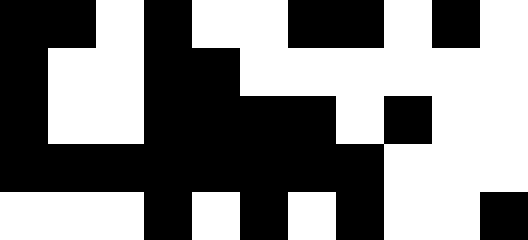[["black", "black", "white", "black", "white", "white", "black", "black", "white", "black", "white"], ["black", "white", "white", "black", "black", "white", "white", "white", "white", "white", "white"], ["black", "white", "white", "black", "black", "black", "black", "white", "black", "white", "white"], ["black", "black", "black", "black", "black", "black", "black", "black", "white", "white", "white"], ["white", "white", "white", "black", "white", "black", "white", "black", "white", "white", "black"]]